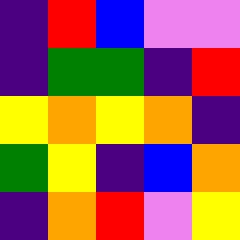[["indigo", "red", "blue", "violet", "violet"], ["indigo", "green", "green", "indigo", "red"], ["yellow", "orange", "yellow", "orange", "indigo"], ["green", "yellow", "indigo", "blue", "orange"], ["indigo", "orange", "red", "violet", "yellow"]]